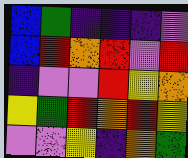[["blue", "green", "indigo", "indigo", "indigo", "violet"], ["blue", "red", "orange", "red", "violet", "red"], ["indigo", "violet", "violet", "red", "yellow", "orange"], ["yellow", "green", "red", "orange", "red", "yellow"], ["violet", "violet", "yellow", "indigo", "orange", "green"]]